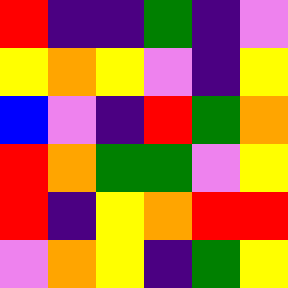[["red", "indigo", "indigo", "green", "indigo", "violet"], ["yellow", "orange", "yellow", "violet", "indigo", "yellow"], ["blue", "violet", "indigo", "red", "green", "orange"], ["red", "orange", "green", "green", "violet", "yellow"], ["red", "indigo", "yellow", "orange", "red", "red"], ["violet", "orange", "yellow", "indigo", "green", "yellow"]]